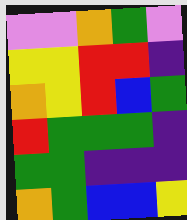[["violet", "violet", "orange", "green", "violet"], ["yellow", "yellow", "red", "red", "indigo"], ["orange", "yellow", "red", "blue", "green"], ["red", "green", "green", "green", "indigo"], ["green", "green", "indigo", "indigo", "indigo"], ["orange", "green", "blue", "blue", "yellow"]]